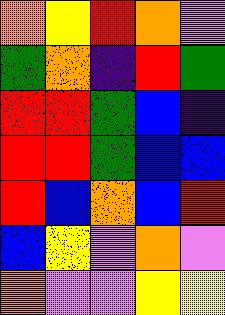[["orange", "yellow", "red", "orange", "violet"], ["green", "orange", "indigo", "red", "green"], ["red", "red", "green", "blue", "indigo"], ["red", "red", "green", "blue", "blue"], ["red", "blue", "orange", "blue", "red"], ["blue", "yellow", "violet", "orange", "violet"], ["orange", "violet", "violet", "yellow", "yellow"]]